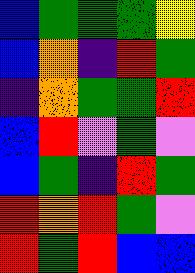[["blue", "green", "green", "green", "yellow"], ["blue", "orange", "indigo", "red", "green"], ["indigo", "orange", "green", "green", "red"], ["blue", "red", "violet", "green", "violet"], ["blue", "green", "indigo", "red", "green"], ["red", "orange", "red", "green", "violet"], ["red", "green", "red", "blue", "blue"]]